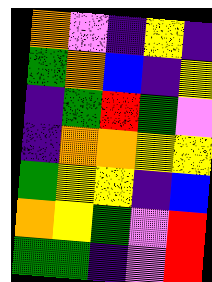[["orange", "violet", "indigo", "yellow", "indigo"], ["green", "orange", "blue", "indigo", "yellow"], ["indigo", "green", "red", "green", "violet"], ["indigo", "orange", "orange", "yellow", "yellow"], ["green", "yellow", "yellow", "indigo", "blue"], ["orange", "yellow", "green", "violet", "red"], ["green", "green", "indigo", "violet", "red"]]